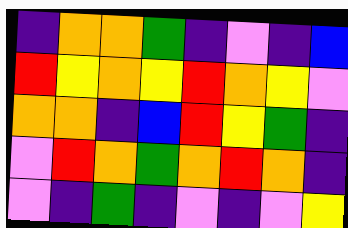[["indigo", "orange", "orange", "green", "indigo", "violet", "indigo", "blue"], ["red", "yellow", "orange", "yellow", "red", "orange", "yellow", "violet"], ["orange", "orange", "indigo", "blue", "red", "yellow", "green", "indigo"], ["violet", "red", "orange", "green", "orange", "red", "orange", "indigo"], ["violet", "indigo", "green", "indigo", "violet", "indigo", "violet", "yellow"]]